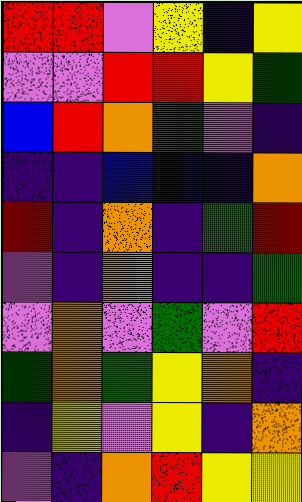[["red", "red", "violet", "yellow", "indigo", "yellow"], ["violet", "violet", "red", "red", "yellow", "green"], ["blue", "red", "orange", "green", "violet", "indigo"], ["indigo", "indigo", "blue", "blue", "indigo", "orange"], ["red", "indigo", "orange", "indigo", "green", "red"], ["violet", "indigo", "orange", "indigo", "indigo", "green"], ["violet", "orange", "violet", "green", "violet", "red"], ["green", "orange", "green", "yellow", "orange", "indigo"], ["indigo", "yellow", "violet", "yellow", "indigo", "orange"], ["violet", "indigo", "orange", "red", "yellow", "yellow"]]